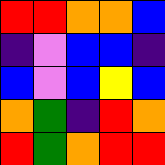[["red", "red", "orange", "orange", "blue"], ["indigo", "violet", "blue", "blue", "indigo"], ["blue", "violet", "blue", "yellow", "blue"], ["orange", "green", "indigo", "red", "orange"], ["red", "green", "orange", "red", "red"]]